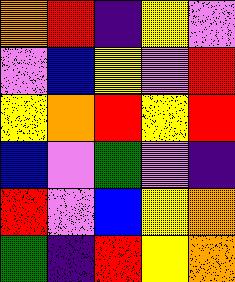[["orange", "red", "indigo", "yellow", "violet"], ["violet", "blue", "yellow", "violet", "red"], ["yellow", "orange", "red", "yellow", "red"], ["blue", "violet", "green", "violet", "indigo"], ["red", "violet", "blue", "yellow", "orange"], ["green", "indigo", "red", "yellow", "orange"]]